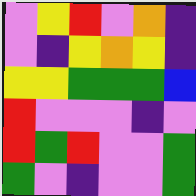[["violet", "yellow", "red", "violet", "orange", "indigo"], ["violet", "indigo", "yellow", "orange", "yellow", "indigo"], ["yellow", "yellow", "green", "green", "green", "blue"], ["red", "violet", "violet", "violet", "indigo", "violet"], ["red", "green", "red", "violet", "violet", "green"], ["green", "violet", "indigo", "violet", "violet", "green"]]